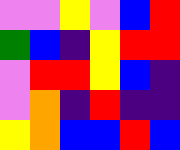[["violet", "violet", "yellow", "violet", "blue", "red"], ["green", "blue", "indigo", "yellow", "red", "red"], ["violet", "red", "red", "yellow", "blue", "indigo"], ["violet", "orange", "indigo", "red", "indigo", "indigo"], ["yellow", "orange", "blue", "blue", "red", "blue"]]